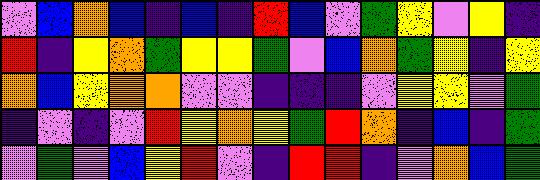[["violet", "blue", "orange", "blue", "indigo", "blue", "indigo", "red", "blue", "violet", "green", "yellow", "violet", "yellow", "indigo"], ["red", "indigo", "yellow", "orange", "green", "yellow", "yellow", "green", "violet", "blue", "orange", "green", "yellow", "indigo", "yellow"], ["orange", "blue", "yellow", "orange", "orange", "violet", "violet", "indigo", "indigo", "indigo", "violet", "yellow", "yellow", "violet", "green"], ["indigo", "violet", "indigo", "violet", "red", "yellow", "orange", "yellow", "green", "red", "orange", "indigo", "blue", "indigo", "green"], ["violet", "green", "violet", "blue", "yellow", "red", "violet", "indigo", "red", "red", "indigo", "violet", "orange", "blue", "green"]]